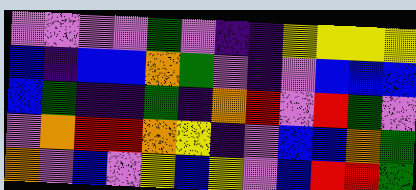[["violet", "violet", "violet", "violet", "green", "violet", "indigo", "indigo", "yellow", "yellow", "yellow", "yellow"], ["blue", "indigo", "blue", "blue", "orange", "green", "violet", "indigo", "violet", "blue", "blue", "blue"], ["blue", "green", "indigo", "indigo", "green", "indigo", "orange", "red", "violet", "red", "green", "violet"], ["violet", "orange", "red", "red", "orange", "yellow", "indigo", "violet", "blue", "blue", "orange", "green"], ["orange", "violet", "blue", "violet", "yellow", "blue", "yellow", "violet", "blue", "red", "red", "green"]]